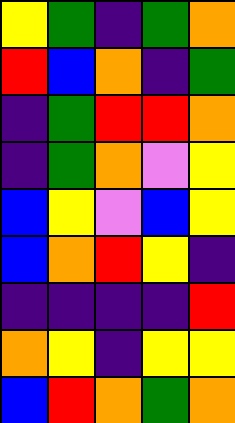[["yellow", "green", "indigo", "green", "orange"], ["red", "blue", "orange", "indigo", "green"], ["indigo", "green", "red", "red", "orange"], ["indigo", "green", "orange", "violet", "yellow"], ["blue", "yellow", "violet", "blue", "yellow"], ["blue", "orange", "red", "yellow", "indigo"], ["indigo", "indigo", "indigo", "indigo", "red"], ["orange", "yellow", "indigo", "yellow", "yellow"], ["blue", "red", "orange", "green", "orange"]]